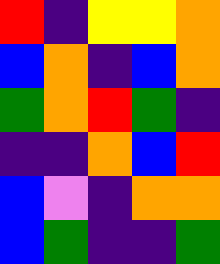[["red", "indigo", "yellow", "yellow", "orange"], ["blue", "orange", "indigo", "blue", "orange"], ["green", "orange", "red", "green", "indigo"], ["indigo", "indigo", "orange", "blue", "red"], ["blue", "violet", "indigo", "orange", "orange"], ["blue", "green", "indigo", "indigo", "green"]]